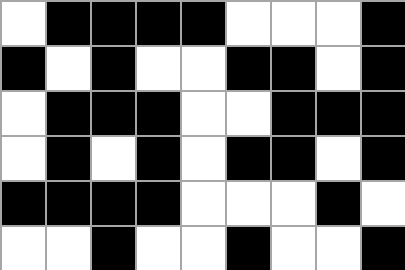[["white", "black", "black", "black", "black", "white", "white", "white", "black"], ["black", "white", "black", "white", "white", "black", "black", "white", "black"], ["white", "black", "black", "black", "white", "white", "black", "black", "black"], ["white", "black", "white", "black", "white", "black", "black", "white", "black"], ["black", "black", "black", "black", "white", "white", "white", "black", "white"], ["white", "white", "black", "white", "white", "black", "white", "white", "black"]]